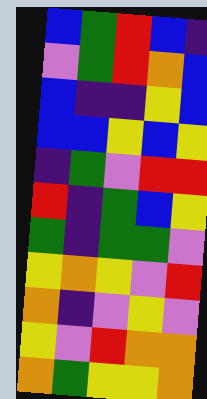[["blue", "green", "red", "blue", "indigo"], ["violet", "green", "red", "orange", "blue"], ["blue", "indigo", "indigo", "yellow", "blue"], ["blue", "blue", "yellow", "blue", "yellow"], ["indigo", "green", "violet", "red", "red"], ["red", "indigo", "green", "blue", "yellow"], ["green", "indigo", "green", "green", "violet"], ["yellow", "orange", "yellow", "violet", "red"], ["orange", "indigo", "violet", "yellow", "violet"], ["yellow", "violet", "red", "orange", "orange"], ["orange", "green", "yellow", "yellow", "orange"]]